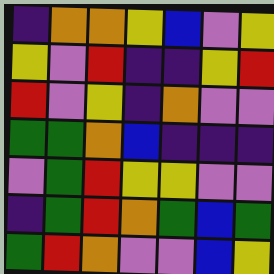[["indigo", "orange", "orange", "yellow", "blue", "violet", "yellow"], ["yellow", "violet", "red", "indigo", "indigo", "yellow", "red"], ["red", "violet", "yellow", "indigo", "orange", "violet", "violet"], ["green", "green", "orange", "blue", "indigo", "indigo", "indigo"], ["violet", "green", "red", "yellow", "yellow", "violet", "violet"], ["indigo", "green", "red", "orange", "green", "blue", "green"], ["green", "red", "orange", "violet", "violet", "blue", "yellow"]]